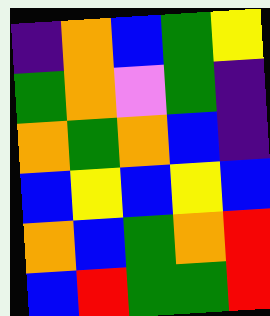[["indigo", "orange", "blue", "green", "yellow"], ["green", "orange", "violet", "green", "indigo"], ["orange", "green", "orange", "blue", "indigo"], ["blue", "yellow", "blue", "yellow", "blue"], ["orange", "blue", "green", "orange", "red"], ["blue", "red", "green", "green", "red"]]